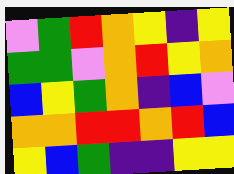[["violet", "green", "red", "orange", "yellow", "indigo", "yellow"], ["green", "green", "violet", "orange", "red", "yellow", "orange"], ["blue", "yellow", "green", "orange", "indigo", "blue", "violet"], ["orange", "orange", "red", "red", "orange", "red", "blue"], ["yellow", "blue", "green", "indigo", "indigo", "yellow", "yellow"]]